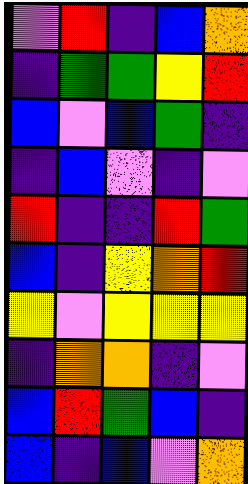[["violet", "red", "indigo", "blue", "orange"], ["indigo", "green", "green", "yellow", "red"], ["blue", "violet", "blue", "green", "indigo"], ["indigo", "blue", "violet", "indigo", "violet"], ["red", "indigo", "indigo", "red", "green"], ["blue", "indigo", "yellow", "orange", "red"], ["yellow", "violet", "yellow", "yellow", "yellow"], ["indigo", "orange", "orange", "indigo", "violet"], ["blue", "red", "green", "blue", "indigo"], ["blue", "indigo", "blue", "violet", "orange"]]